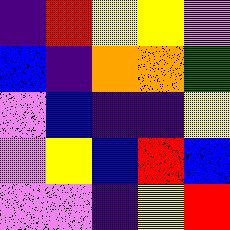[["indigo", "red", "yellow", "yellow", "violet"], ["blue", "indigo", "orange", "orange", "green"], ["violet", "blue", "indigo", "indigo", "yellow"], ["violet", "yellow", "blue", "red", "blue"], ["violet", "violet", "indigo", "yellow", "red"]]